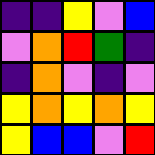[["indigo", "indigo", "yellow", "violet", "blue"], ["violet", "orange", "red", "green", "indigo"], ["indigo", "orange", "violet", "indigo", "violet"], ["yellow", "orange", "yellow", "orange", "yellow"], ["yellow", "blue", "blue", "violet", "red"]]